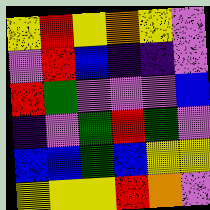[["yellow", "red", "yellow", "orange", "yellow", "violet"], ["violet", "red", "blue", "indigo", "indigo", "violet"], ["red", "green", "violet", "violet", "violet", "blue"], ["indigo", "violet", "green", "red", "green", "violet"], ["blue", "blue", "green", "blue", "yellow", "yellow"], ["yellow", "yellow", "yellow", "red", "orange", "violet"]]